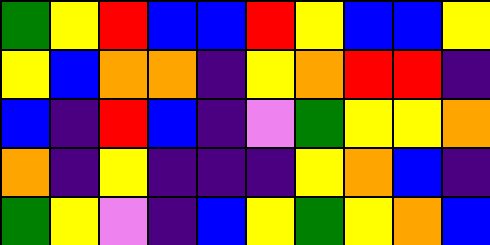[["green", "yellow", "red", "blue", "blue", "red", "yellow", "blue", "blue", "yellow"], ["yellow", "blue", "orange", "orange", "indigo", "yellow", "orange", "red", "red", "indigo"], ["blue", "indigo", "red", "blue", "indigo", "violet", "green", "yellow", "yellow", "orange"], ["orange", "indigo", "yellow", "indigo", "indigo", "indigo", "yellow", "orange", "blue", "indigo"], ["green", "yellow", "violet", "indigo", "blue", "yellow", "green", "yellow", "orange", "blue"]]